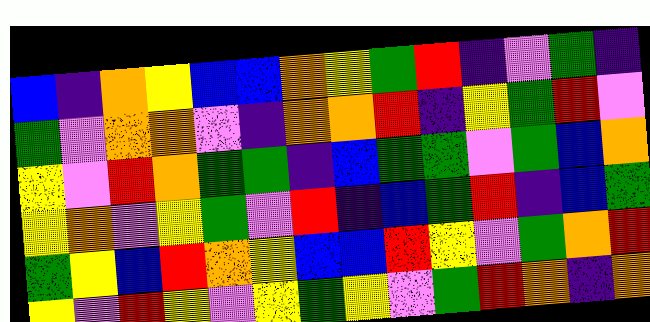[["blue", "indigo", "orange", "yellow", "blue", "blue", "orange", "yellow", "green", "red", "indigo", "violet", "green", "indigo"], ["green", "violet", "orange", "orange", "violet", "indigo", "orange", "orange", "red", "indigo", "yellow", "green", "red", "violet"], ["yellow", "violet", "red", "orange", "green", "green", "indigo", "blue", "green", "green", "violet", "green", "blue", "orange"], ["yellow", "orange", "violet", "yellow", "green", "violet", "red", "indigo", "blue", "green", "red", "indigo", "blue", "green"], ["green", "yellow", "blue", "red", "orange", "yellow", "blue", "blue", "red", "yellow", "violet", "green", "orange", "red"], ["yellow", "violet", "red", "yellow", "violet", "yellow", "green", "yellow", "violet", "green", "red", "orange", "indigo", "orange"]]